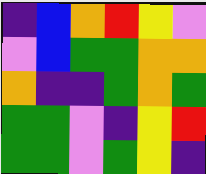[["indigo", "blue", "orange", "red", "yellow", "violet"], ["violet", "blue", "green", "green", "orange", "orange"], ["orange", "indigo", "indigo", "green", "orange", "green"], ["green", "green", "violet", "indigo", "yellow", "red"], ["green", "green", "violet", "green", "yellow", "indigo"]]